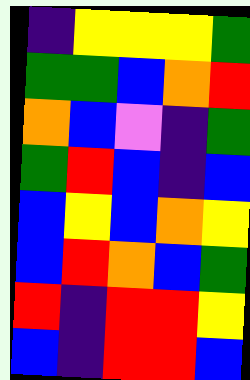[["indigo", "yellow", "yellow", "yellow", "green"], ["green", "green", "blue", "orange", "red"], ["orange", "blue", "violet", "indigo", "green"], ["green", "red", "blue", "indigo", "blue"], ["blue", "yellow", "blue", "orange", "yellow"], ["blue", "red", "orange", "blue", "green"], ["red", "indigo", "red", "red", "yellow"], ["blue", "indigo", "red", "red", "blue"]]